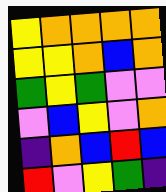[["yellow", "orange", "orange", "orange", "orange"], ["yellow", "yellow", "orange", "blue", "orange"], ["green", "yellow", "green", "violet", "violet"], ["violet", "blue", "yellow", "violet", "orange"], ["indigo", "orange", "blue", "red", "blue"], ["red", "violet", "yellow", "green", "indigo"]]